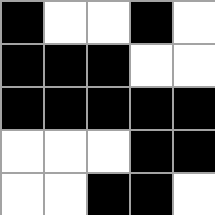[["black", "white", "white", "black", "white"], ["black", "black", "black", "white", "white"], ["black", "black", "black", "black", "black"], ["white", "white", "white", "black", "black"], ["white", "white", "black", "black", "white"]]